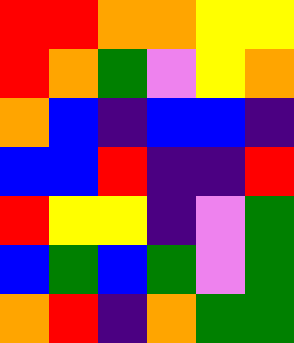[["red", "red", "orange", "orange", "yellow", "yellow"], ["red", "orange", "green", "violet", "yellow", "orange"], ["orange", "blue", "indigo", "blue", "blue", "indigo"], ["blue", "blue", "red", "indigo", "indigo", "red"], ["red", "yellow", "yellow", "indigo", "violet", "green"], ["blue", "green", "blue", "green", "violet", "green"], ["orange", "red", "indigo", "orange", "green", "green"]]